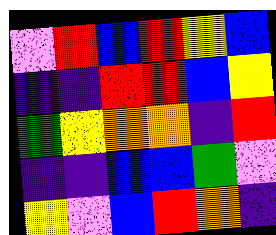[["violet", "red", "blue", "red", "yellow", "blue"], ["indigo", "indigo", "red", "red", "blue", "yellow"], ["green", "yellow", "orange", "orange", "indigo", "red"], ["indigo", "indigo", "blue", "blue", "green", "violet"], ["yellow", "violet", "blue", "red", "orange", "indigo"]]